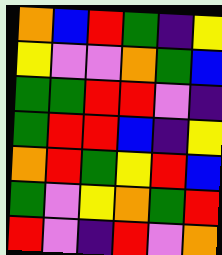[["orange", "blue", "red", "green", "indigo", "yellow"], ["yellow", "violet", "violet", "orange", "green", "blue"], ["green", "green", "red", "red", "violet", "indigo"], ["green", "red", "red", "blue", "indigo", "yellow"], ["orange", "red", "green", "yellow", "red", "blue"], ["green", "violet", "yellow", "orange", "green", "red"], ["red", "violet", "indigo", "red", "violet", "orange"]]